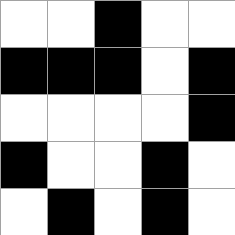[["white", "white", "black", "white", "white"], ["black", "black", "black", "white", "black"], ["white", "white", "white", "white", "black"], ["black", "white", "white", "black", "white"], ["white", "black", "white", "black", "white"]]